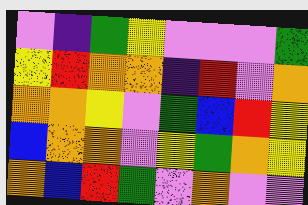[["violet", "indigo", "green", "yellow", "violet", "violet", "violet", "green"], ["yellow", "red", "orange", "orange", "indigo", "red", "violet", "orange"], ["orange", "orange", "yellow", "violet", "green", "blue", "red", "yellow"], ["blue", "orange", "orange", "violet", "yellow", "green", "orange", "yellow"], ["orange", "blue", "red", "green", "violet", "orange", "violet", "violet"]]